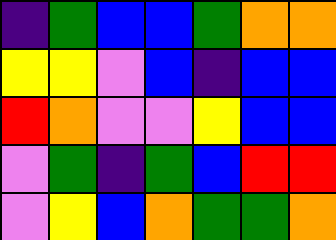[["indigo", "green", "blue", "blue", "green", "orange", "orange"], ["yellow", "yellow", "violet", "blue", "indigo", "blue", "blue"], ["red", "orange", "violet", "violet", "yellow", "blue", "blue"], ["violet", "green", "indigo", "green", "blue", "red", "red"], ["violet", "yellow", "blue", "orange", "green", "green", "orange"]]